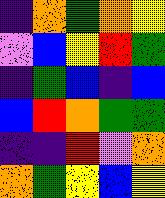[["indigo", "orange", "green", "orange", "yellow"], ["violet", "blue", "yellow", "red", "green"], ["indigo", "green", "blue", "indigo", "blue"], ["blue", "red", "orange", "green", "green"], ["indigo", "indigo", "red", "violet", "orange"], ["orange", "green", "yellow", "blue", "yellow"]]